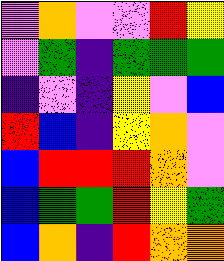[["violet", "orange", "violet", "violet", "red", "yellow"], ["violet", "green", "indigo", "green", "green", "green"], ["indigo", "violet", "indigo", "yellow", "violet", "blue"], ["red", "blue", "indigo", "yellow", "orange", "violet"], ["blue", "red", "red", "red", "orange", "violet"], ["blue", "green", "green", "red", "yellow", "green"], ["blue", "orange", "indigo", "red", "orange", "orange"]]